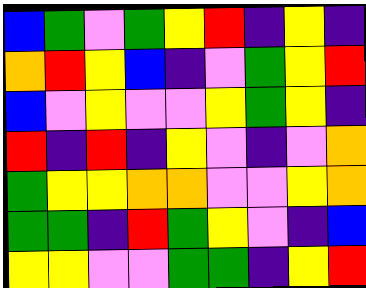[["blue", "green", "violet", "green", "yellow", "red", "indigo", "yellow", "indigo"], ["orange", "red", "yellow", "blue", "indigo", "violet", "green", "yellow", "red"], ["blue", "violet", "yellow", "violet", "violet", "yellow", "green", "yellow", "indigo"], ["red", "indigo", "red", "indigo", "yellow", "violet", "indigo", "violet", "orange"], ["green", "yellow", "yellow", "orange", "orange", "violet", "violet", "yellow", "orange"], ["green", "green", "indigo", "red", "green", "yellow", "violet", "indigo", "blue"], ["yellow", "yellow", "violet", "violet", "green", "green", "indigo", "yellow", "red"]]